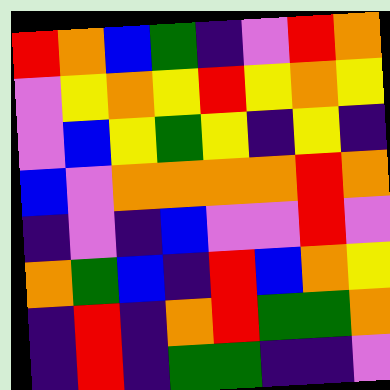[["red", "orange", "blue", "green", "indigo", "violet", "red", "orange"], ["violet", "yellow", "orange", "yellow", "red", "yellow", "orange", "yellow"], ["violet", "blue", "yellow", "green", "yellow", "indigo", "yellow", "indigo"], ["blue", "violet", "orange", "orange", "orange", "orange", "red", "orange"], ["indigo", "violet", "indigo", "blue", "violet", "violet", "red", "violet"], ["orange", "green", "blue", "indigo", "red", "blue", "orange", "yellow"], ["indigo", "red", "indigo", "orange", "red", "green", "green", "orange"], ["indigo", "red", "indigo", "green", "green", "indigo", "indigo", "violet"]]